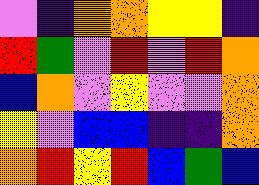[["violet", "indigo", "orange", "orange", "yellow", "yellow", "indigo"], ["red", "green", "violet", "red", "violet", "red", "orange"], ["blue", "orange", "violet", "yellow", "violet", "violet", "orange"], ["yellow", "violet", "blue", "blue", "indigo", "indigo", "orange"], ["orange", "red", "yellow", "red", "blue", "green", "blue"]]